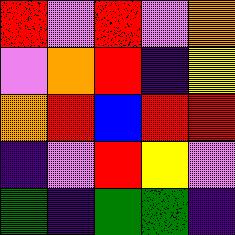[["red", "violet", "red", "violet", "orange"], ["violet", "orange", "red", "indigo", "yellow"], ["orange", "red", "blue", "red", "red"], ["indigo", "violet", "red", "yellow", "violet"], ["green", "indigo", "green", "green", "indigo"]]